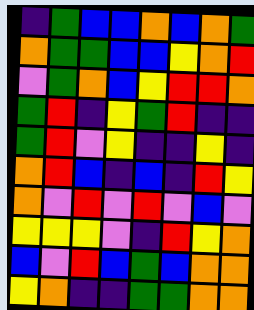[["indigo", "green", "blue", "blue", "orange", "blue", "orange", "green"], ["orange", "green", "green", "blue", "blue", "yellow", "orange", "red"], ["violet", "green", "orange", "blue", "yellow", "red", "red", "orange"], ["green", "red", "indigo", "yellow", "green", "red", "indigo", "indigo"], ["green", "red", "violet", "yellow", "indigo", "indigo", "yellow", "indigo"], ["orange", "red", "blue", "indigo", "blue", "indigo", "red", "yellow"], ["orange", "violet", "red", "violet", "red", "violet", "blue", "violet"], ["yellow", "yellow", "yellow", "violet", "indigo", "red", "yellow", "orange"], ["blue", "violet", "red", "blue", "green", "blue", "orange", "orange"], ["yellow", "orange", "indigo", "indigo", "green", "green", "orange", "orange"]]